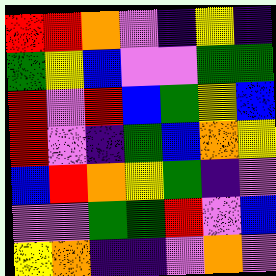[["red", "red", "orange", "violet", "indigo", "yellow", "indigo"], ["green", "yellow", "blue", "violet", "violet", "green", "green"], ["red", "violet", "red", "blue", "green", "yellow", "blue"], ["red", "violet", "indigo", "green", "blue", "orange", "yellow"], ["blue", "red", "orange", "yellow", "green", "indigo", "violet"], ["violet", "violet", "green", "green", "red", "violet", "blue"], ["yellow", "orange", "indigo", "indigo", "violet", "orange", "violet"]]